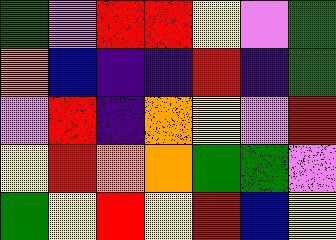[["green", "violet", "red", "red", "yellow", "violet", "green"], ["orange", "blue", "indigo", "indigo", "red", "indigo", "green"], ["violet", "red", "indigo", "orange", "yellow", "violet", "red"], ["yellow", "red", "orange", "orange", "green", "green", "violet"], ["green", "yellow", "red", "yellow", "red", "blue", "yellow"]]